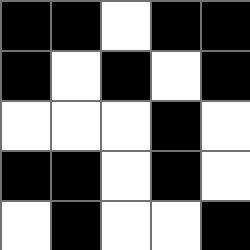[["black", "black", "white", "black", "black"], ["black", "white", "black", "white", "black"], ["white", "white", "white", "black", "white"], ["black", "black", "white", "black", "white"], ["white", "black", "white", "white", "black"]]